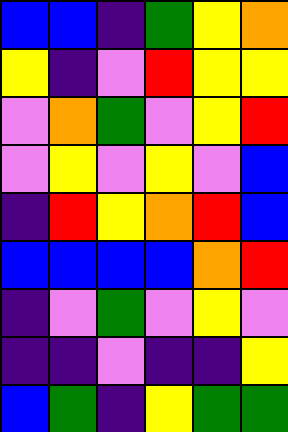[["blue", "blue", "indigo", "green", "yellow", "orange"], ["yellow", "indigo", "violet", "red", "yellow", "yellow"], ["violet", "orange", "green", "violet", "yellow", "red"], ["violet", "yellow", "violet", "yellow", "violet", "blue"], ["indigo", "red", "yellow", "orange", "red", "blue"], ["blue", "blue", "blue", "blue", "orange", "red"], ["indigo", "violet", "green", "violet", "yellow", "violet"], ["indigo", "indigo", "violet", "indigo", "indigo", "yellow"], ["blue", "green", "indigo", "yellow", "green", "green"]]